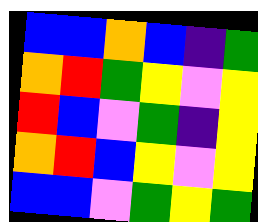[["blue", "blue", "orange", "blue", "indigo", "green"], ["orange", "red", "green", "yellow", "violet", "yellow"], ["red", "blue", "violet", "green", "indigo", "yellow"], ["orange", "red", "blue", "yellow", "violet", "yellow"], ["blue", "blue", "violet", "green", "yellow", "green"]]